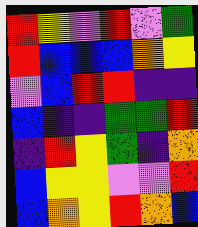[["red", "yellow", "violet", "red", "violet", "green"], ["red", "blue", "blue", "blue", "orange", "yellow"], ["violet", "blue", "red", "red", "indigo", "indigo"], ["blue", "indigo", "indigo", "green", "green", "red"], ["indigo", "red", "yellow", "green", "indigo", "orange"], ["blue", "yellow", "yellow", "violet", "violet", "red"], ["blue", "orange", "yellow", "red", "orange", "blue"]]